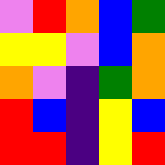[["violet", "red", "orange", "blue", "green"], ["yellow", "yellow", "violet", "blue", "orange"], ["orange", "violet", "indigo", "green", "orange"], ["red", "blue", "indigo", "yellow", "blue"], ["red", "red", "indigo", "yellow", "red"]]